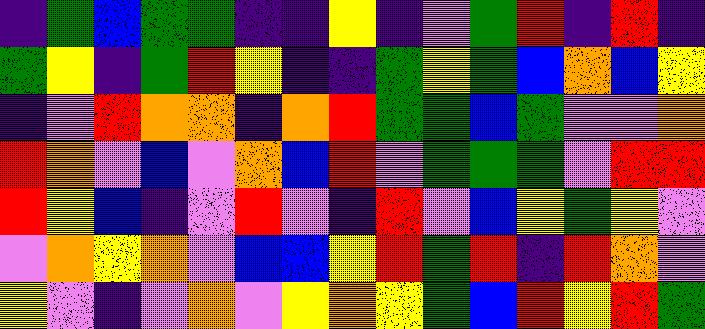[["indigo", "green", "blue", "green", "green", "indigo", "indigo", "yellow", "indigo", "violet", "green", "red", "indigo", "red", "indigo"], ["green", "yellow", "indigo", "green", "red", "yellow", "indigo", "indigo", "green", "yellow", "green", "blue", "orange", "blue", "yellow"], ["indigo", "violet", "red", "orange", "orange", "indigo", "orange", "red", "green", "green", "blue", "green", "violet", "violet", "orange"], ["red", "orange", "violet", "blue", "violet", "orange", "blue", "red", "violet", "green", "green", "green", "violet", "red", "red"], ["red", "yellow", "blue", "indigo", "violet", "red", "violet", "indigo", "red", "violet", "blue", "yellow", "green", "yellow", "violet"], ["violet", "orange", "yellow", "orange", "violet", "blue", "blue", "yellow", "red", "green", "red", "indigo", "red", "orange", "violet"], ["yellow", "violet", "indigo", "violet", "orange", "violet", "yellow", "orange", "yellow", "green", "blue", "red", "yellow", "red", "green"]]